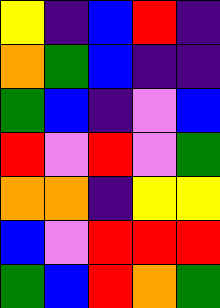[["yellow", "indigo", "blue", "red", "indigo"], ["orange", "green", "blue", "indigo", "indigo"], ["green", "blue", "indigo", "violet", "blue"], ["red", "violet", "red", "violet", "green"], ["orange", "orange", "indigo", "yellow", "yellow"], ["blue", "violet", "red", "red", "red"], ["green", "blue", "red", "orange", "green"]]